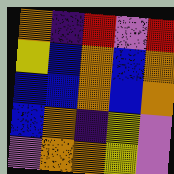[["orange", "indigo", "red", "violet", "red"], ["yellow", "blue", "orange", "blue", "orange"], ["blue", "blue", "orange", "blue", "orange"], ["blue", "orange", "indigo", "yellow", "violet"], ["violet", "orange", "orange", "yellow", "violet"]]